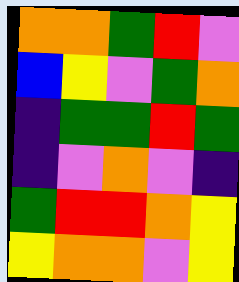[["orange", "orange", "green", "red", "violet"], ["blue", "yellow", "violet", "green", "orange"], ["indigo", "green", "green", "red", "green"], ["indigo", "violet", "orange", "violet", "indigo"], ["green", "red", "red", "orange", "yellow"], ["yellow", "orange", "orange", "violet", "yellow"]]